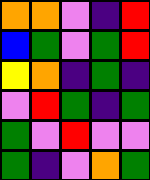[["orange", "orange", "violet", "indigo", "red"], ["blue", "green", "violet", "green", "red"], ["yellow", "orange", "indigo", "green", "indigo"], ["violet", "red", "green", "indigo", "green"], ["green", "violet", "red", "violet", "violet"], ["green", "indigo", "violet", "orange", "green"]]